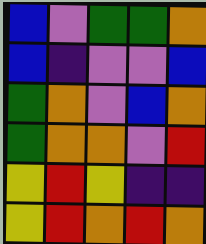[["blue", "violet", "green", "green", "orange"], ["blue", "indigo", "violet", "violet", "blue"], ["green", "orange", "violet", "blue", "orange"], ["green", "orange", "orange", "violet", "red"], ["yellow", "red", "yellow", "indigo", "indigo"], ["yellow", "red", "orange", "red", "orange"]]